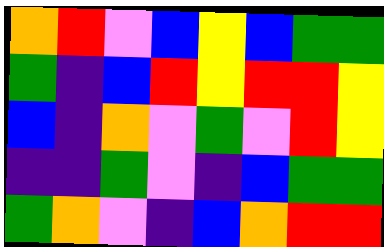[["orange", "red", "violet", "blue", "yellow", "blue", "green", "green"], ["green", "indigo", "blue", "red", "yellow", "red", "red", "yellow"], ["blue", "indigo", "orange", "violet", "green", "violet", "red", "yellow"], ["indigo", "indigo", "green", "violet", "indigo", "blue", "green", "green"], ["green", "orange", "violet", "indigo", "blue", "orange", "red", "red"]]